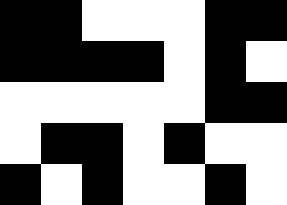[["black", "black", "white", "white", "white", "black", "black"], ["black", "black", "black", "black", "white", "black", "white"], ["white", "white", "white", "white", "white", "black", "black"], ["white", "black", "black", "white", "black", "white", "white"], ["black", "white", "black", "white", "white", "black", "white"]]